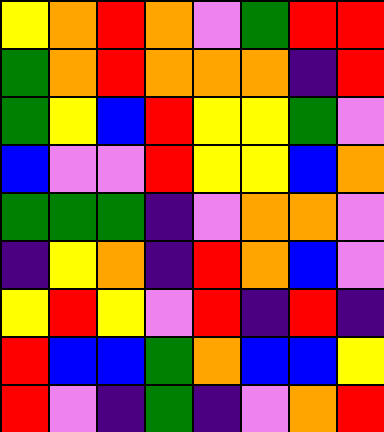[["yellow", "orange", "red", "orange", "violet", "green", "red", "red"], ["green", "orange", "red", "orange", "orange", "orange", "indigo", "red"], ["green", "yellow", "blue", "red", "yellow", "yellow", "green", "violet"], ["blue", "violet", "violet", "red", "yellow", "yellow", "blue", "orange"], ["green", "green", "green", "indigo", "violet", "orange", "orange", "violet"], ["indigo", "yellow", "orange", "indigo", "red", "orange", "blue", "violet"], ["yellow", "red", "yellow", "violet", "red", "indigo", "red", "indigo"], ["red", "blue", "blue", "green", "orange", "blue", "blue", "yellow"], ["red", "violet", "indigo", "green", "indigo", "violet", "orange", "red"]]